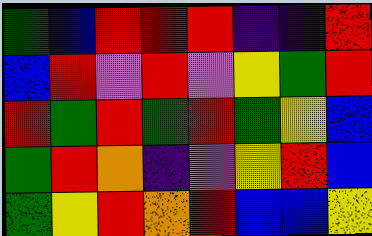[["green", "blue", "red", "red", "red", "indigo", "indigo", "red"], ["blue", "red", "violet", "red", "violet", "yellow", "green", "red"], ["red", "green", "red", "green", "red", "green", "yellow", "blue"], ["green", "red", "orange", "indigo", "violet", "yellow", "red", "blue"], ["green", "yellow", "red", "orange", "red", "blue", "blue", "yellow"]]